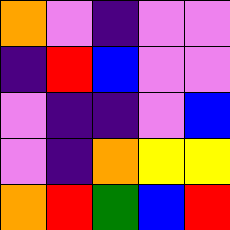[["orange", "violet", "indigo", "violet", "violet"], ["indigo", "red", "blue", "violet", "violet"], ["violet", "indigo", "indigo", "violet", "blue"], ["violet", "indigo", "orange", "yellow", "yellow"], ["orange", "red", "green", "blue", "red"]]